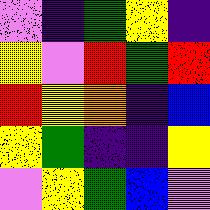[["violet", "indigo", "green", "yellow", "indigo"], ["yellow", "violet", "red", "green", "red"], ["red", "yellow", "orange", "indigo", "blue"], ["yellow", "green", "indigo", "indigo", "yellow"], ["violet", "yellow", "green", "blue", "violet"]]